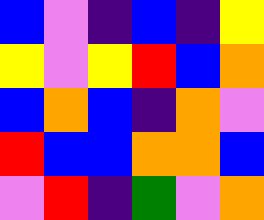[["blue", "violet", "indigo", "blue", "indigo", "yellow"], ["yellow", "violet", "yellow", "red", "blue", "orange"], ["blue", "orange", "blue", "indigo", "orange", "violet"], ["red", "blue", "blue", "orange", "orange", "blue"], ["violet", "red", "indigo", "green", "violet", "orange"]]